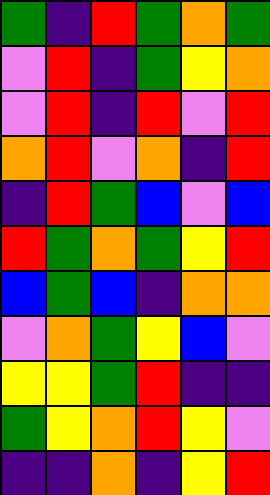[["green", "indigo", "red", "green", "orange", "green"], ["violet", "red", "indigo", "green", "yellow", "orange"], ["violet", "red", "indigo", "red", "violet", "red"], ["orange", "red", "violet", "orange", "indigo", "red"], ["indigo", "red", "green", "blue", "violet", "blue"], ["red", "green", "orange", "green", "yellow", "red"], ["blue", "green", "blue", "indigo", "orange", "orange"], ["violet", "orange", "green", "yellow", "blue", "violet"], ["yellow", "yellow", "green", "red", "indigo", "indigo"], ["green", "yellow", "orange", "red", "yellow", "violet"], ["indigo", "indigo", "orange", "indigo", "yellow", "red"]]